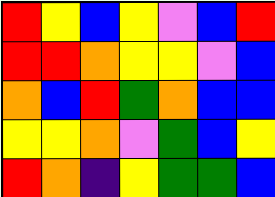[["red", "yellow", "blue", "yellow", "violet", "blue", "red"], ["red", "red", "orange", "yellow", "yellow", "violet", "blue"], ["orange", "blue", "red", "green", "orange", "blue", "blue"], ["yellow", "yellow", "orange", "violet", "green", "blue", "yellow"], ["red", "orange", "indigo", "yellow", "green", "green", "blue"]]